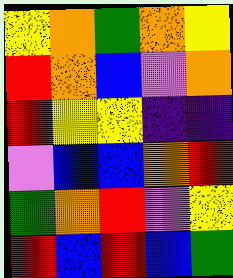[["yellow", "orange", "green", "orange", "yellow"], ["red", "orange", "blue", "violet", "orange"], ["red", "yellow", "yellow", "indigo", "indigo"], ["violet", "blue", "blue", "orange", "red"], ["green", "orange", "red", "violet", "yellow"], ["red", "blue", "red", "blue", "green"]]